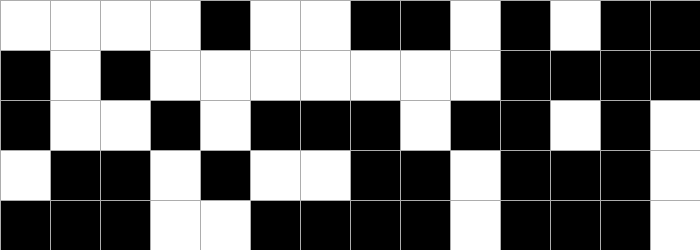[["white", "white", "white", "white", "black", "white", "white", "black", "black", "white", "black", "white", "black", "black"], ["black", "white", "black", "white", "white", "white", "white", "white", "white", "white", "black", "black", "black", "black"], ["black", "white", "white", "black", "white", "black", "black", "black", "white", "black", "black", "white", "black", "white"], ["white", "black", "black", "white", "black", "white", "white", "black", "black", "white", "black", "black", "black", "white"], ["black", "black", "black", "white", "white", "black", "black", "black", "black", "white", "black", "black", "black", "white"]]